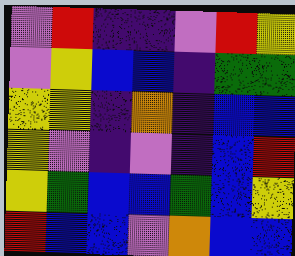[["violet", "red", "indigo", "indigo", "violet", "red", "yellow"], ["violet", "yellow", "blue", "blue", "indigo", "green", "green"], ["yellow", "yellow", "indigo", "orange", "indigo", "blue", "blue"], ["yellow", "violet", "indigo", "violet", "indigo", "blue", "red"], ["yellow", "green", "blue", "blue", "green", "blue", "yellow"], ["red", "blue", "blue", "violet", "orange", "blue", "blue"]]